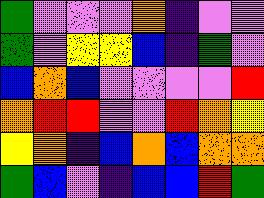[["green", "violet", "violet", "violet", "orange", "indigo", "violet", "violet"], ["green", "violet", "yellow", "yellow", "blue", "indigo", "green", "violet"], ["blue", "orange", "blue", "violet", "violet", "violet", "violet", "red"], ["orange", "red", "red", "violet", "violet", "red", "orange", "yellow"], ["yellow", "orange", "indigo", "blue", "orange", "blue", "orange", "orange"], ["green", "blue", "violet", "indigo", "blue", "blue", "red", "green"]]